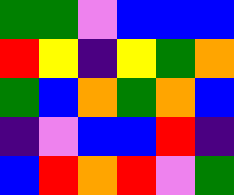[["green", "green", "violet", "blue", "blue", "blue"], ["red", "yellow", "indigo", "yellow", "green", "orange"], ["green", "blue", "orange", "green", "orange", "blue"], ["indigo", "violet", "blue", "blue", "red", "indigo"], ["blue", "red", "orange", "red", "violet", "green"]]